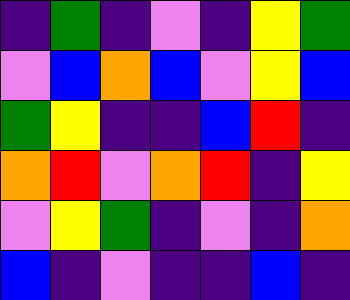[["indigo", "green", "indigo", "violet", "indigo", "yellow", "green"], ["violet", "blue", "orange", "blue", "violet", "yellow", "blue"], ["green", "yellow", "indigo", "indigo", "blue", "red", "indigo"], ["orange", "red", "violet", "orange", "red", "indigo", "yellow"], ["violet", "yellow", "green", "indigo", "violet", "indigo", "orange"], ["blue", "indigo", "violet", "indigo", "indigo", "blue", "indigo"]]